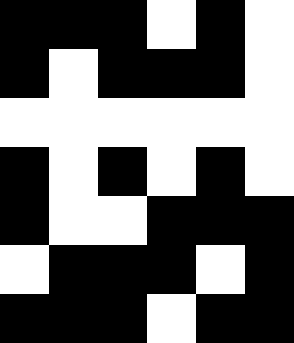[["black", "black", "black", "white", "black", "white"], ["black", "white", "black", "black", "black", "white"], ["white", "white", "white", "white", "white", "white"], ["black", "white", "black", "white", "black", "white"], ["black", "white", "white", "black", "black", "black"], ["white", "black", "black", "black", "white", "black"], ["black", "black", "black", "white", "black", "black"]]